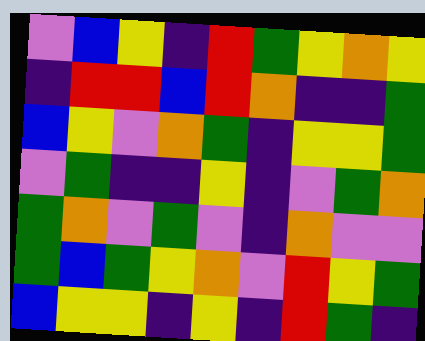[["violet", "blue", "yellow", "indigo", "red", "green", "yellow", "orange", "yellow"], ["indigo", "red", "red", "blue", "red", "orange", "indigo", "indigo", "green"], ["blue", "yellow", "violet", "orange", "green", "indigo", "yellow", "yellow", "green"], ["violet", "green", "indigo", "indigo", "yellow", "indigo", "violet", "green", "orange"], ["green", "orange", "violet", "green", "violet", "indigo", "orange", "violet", "violet"], ["green", "blue", "green", "yellow", "orange", "violet", "red", "yellow", "green"], ["blue", "yellow", "yellow", "indigo", "yellow", "indigo", "red", "green", "indigo"]]